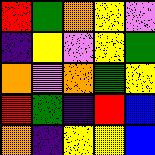[["red", "green", "orange", "yellow", "violet"], ["indigo", "yellow", "violet", "yellow", "green"], ["orange", "violet", "orange", "green", "yellow"], ["red", "green", "indigo", "red", "blue"], ["orange", "indigo", "yellow", "yellow", "blue"]]